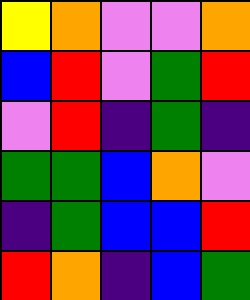[["yellow", "orange", "violet", "violet", "orange"], ["blue", "red", "violet", "green", "red"], ["violet", "red", "indigo", "green", "indigo"], ["green", "green", "blue", "orange", "violet"], ["indigo", "green", "blue", "blue", "red"], ["red", "orange", "indigo", "blue", "green"]]